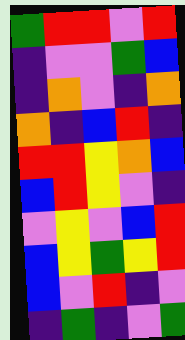[["green", "red", "red", "violet", "red"], ["indigo", "violet", "violet", "green", "blue"], ["indigo", "orange", "violet", "indigo", "orange"], ["orange", "indigo", "blue", "red", "indigo"], ["red", "red", "yellow", "orange", "blue"], ["blue", "red", "yellow", "violet", "indigo"], ["violet", "yellow", "violet", "blue", "red"], ["blue", "yellow", "green", "yellow", "red"], ["blue", "violet", "red", "indigo", "violet"], ["indigo", "green", "indigo", "violet", "green"]]